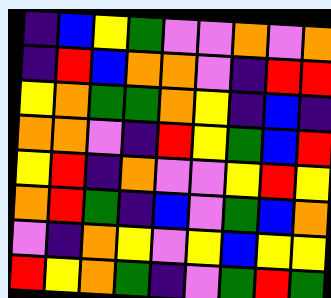[["indigo", "blue", "yellow", "green", "violet", "violet", "orange", "violet", "orange"], ["indigo", "red", "blue", "orange", "orange", "violet", "indigo", "red", "red"], ["yellow", "orange", "green", "green", "orange", "yellow", "indigo", "blue", "indigo"], ["orange", "orange", "violet", "indigo", "red", "yellow", "green", "blue", "red"], ["yellow", "red", "indigo", "orange", "violet", "violet", "yellow", "red", "yellow"], ["orange", "red", "green", "indigo", "blue", "violet", "green", "blue", "orange"], ["violet", "indigo", "orange", "yellow", "violet", "yellow", "blue", "yellow", "yellow"], ["red", "yellow", "orange", "green", "indigo", "violet", "green", "red", "green"]]